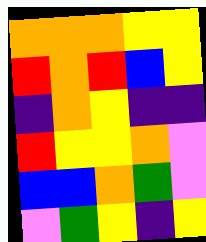[["orange", "orange", "orange", "yellow", "yellow"], ["red", "orange", "red", "blue", "yellow"], ["indigo", "orange", "yellow", "indigo", "indigo"], ["red", "yellow", "yellow", "orange", "violet"], ["blue", "blue", "orange", "green", "violet"], ["violet", "green", "yellow", "indigo", "yellow"]]